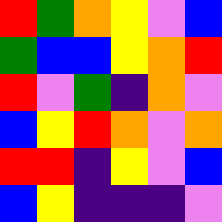[["red", "green", "orange", "yellow", "violet", "blue"], ["green", "blue", "blue", "yellow", "orange", "red"], ["red", "violet", "green", "indigo", "orange", "violet"], ["blue", "yellow", "red", "orange", "violet", "orange"], ["red", "red", "indigo", "yellow", "violet", "blue"], ["blue", "yellow", "indigo", "indigo", "indigo", "violet"]]